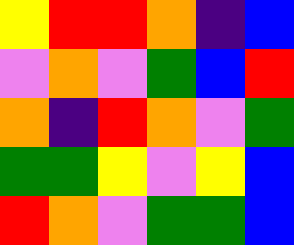[["yellow", "red", "red", "orange", "indigo", "blue"], ["violet", "orange", "violet", "green", "blue", "red"], ["orange", "indigo", "red", "orange", "violet", "green"], ["green", "green", "yellow", "violet", "yellow", "blue"], ["red", "orange", "violet", "green", "green", "blue"]]